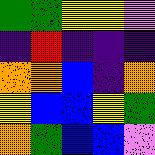[["green", "green", "yellow", "yellow", "violet"], ["indigo", "red", "indigo", "indigo", "indigo"], ["orange", "orange", "blue", "indigo", "orange"], ["yellow", "blue", "blue", "yellow", "green"], ["orange", "green", "blue", "blue", "violet"]]